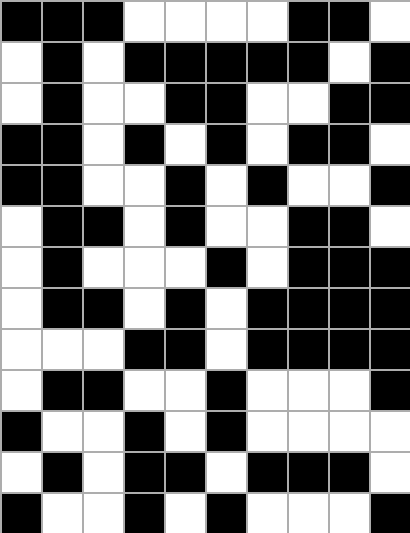[["black", "black", "black", "white", "white", "white", "white", "black", "black", "white"], ["white", "black", "white", "black", "black", "black", "black", "black", "white", "black"], ["white", "black", "white", "white", "black", "black", "white", "white", "black", "black"], ["black", "black", "white", "black", "white", "black", "white", "black", "black", "white"], ["black", "black", "white", "white", "black", "white", "black", "white", "white", "black"], ["white", "black", "black", "white", "black", "white", "white", "black", "black", "white"], ["white", "black", "white", "white", "white", "black", "white", "black", "black", "black"], ["white", "black", "black", "white", "black", "white", "black", "black", "black", "black"], ["white", "white", "white", "black", "black", "white", "black", "black", "black", "black"], ["white", "black", "black", "white", "white", "black", "white", "white", "white", "black"], ["black", "white", "white", "black", "white", "black", "white", "white", "white", "white"], ["white", "black", "white", "black", "black", "white", "black", "black", "black", "white"], ["black", "white", "white", "black", "white", "black", "white", "white", "white", "black"]]